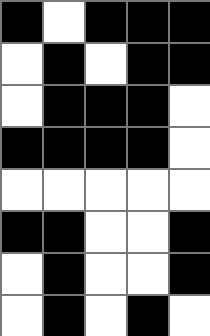[["black", "white", "black", "black", "black"], ["white", "black", "white", "black", "black"], ["white", "black", "black", "black", "white"], ["black", "black", "black", "black", "white"], ["white", "white", "white", "white", "white"], ["black", "black", "white", "white", "black"], ["white", "black", "white", "white", "black"], ["white", "black", "white", "black", "white"]]